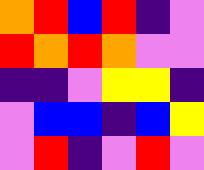[["orange", "red", "blue", "red", "indigo", "violet"], ["red", "orange", "red", "orange", "violet", "violet"], ["indigo", "indigo", "violet", "yellow", "yellow", "indigo"], ["violet", "blue", "blue", "indigo", "blue", "yellow"], ["violet", "red", "indigo", "violet", "red", "violet"]]